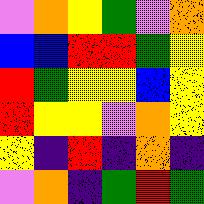[["violet", "orange", "yellow", "green", "violet", "orange"], ["blue", "blue", "red", "red", "green", "yellow"], ["red", "green", "yellow", "yellow", "blue", "yellow"], ["red", "yellow", "yellow", "violet", "orange", "yellow"], ["yellow", "indigo", "red", "indigo", "orange", "indigo"], ["violet", "orange", "indigo", "green", "red", "green"]]